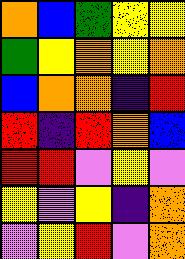[["orange", "blue", "green", "yellow", "yellow"], ["green", "yellow", "orange", "yellow", "orange"], ["blue", "orange", "orange", "indigo", "red"], ["red", "indigo", "red", "orange", "blue"], ["red", "red", "violet", "yellow", "violet"], ["yellow", "violet", "yellow", "indigo", "orange"], ["violet", "yellow", "red", "violet", "orange"]]